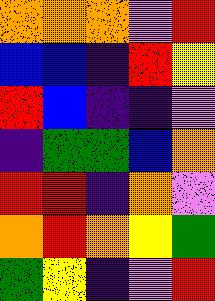[["orange", "orange", "orange", "violet", "red"], ["blue", "blue", "indigo", "red", "yellow"], ["red", "blue", "indigo", "indigo", "violet"], ["indigo", "green", "green", "blue", "orange"], ["red", "red", "indigo", "orange", "violet"], ["orange", "red", "orange", "yellow", "green"], ["green", "yellow", "indigo", "violet", "red"]]